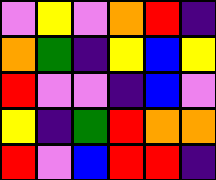[["violet", "yellow", "violet", "orange", "red", "indigo"], ["orange", "green", "indigo", "yellow", "blue", "yellow"], ["red", "violet", "violet", "indigo", "blue", "violet"], ["yellow", "indigo", "green", "red", "orange", "orange"], ["red", "violet", "blue", "red", "red", "indigo"]]